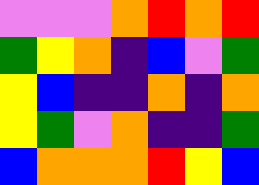[["violet", "violet", "violet", "orange", "red", "orange", "red"], ["green", "yellow", "orange", "indigo", "blue", "violet", "green"], ["yellow", "blue", "indigo", "indigo", "orange", "indigo", "orange"], ["yellow", "green", "violet", "orange", "indigo", "indigo", "green"], ["blue", "orange", "orange", "orange", "red", "yellow", "blue"]]